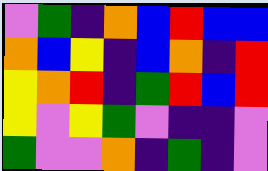[["violet", "green", "indigo", "orange", "blue", "red", "blue", "blue"], ["orange", "blue", "yellow", "indigo", "blue", "orange", "indigo", "red"], ["yellow", "orange", "red", "indigo", "green", "red", "blue", "red"], ["yellow", "violet", "yellow", "green", "violet", "indigo", "indigo", "violet"], ["green", "violet", "violet", "orange", "indigo", "green", "indigo", "violet"]]